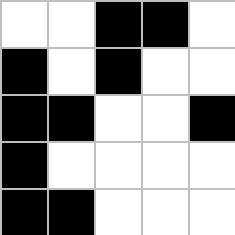[["white", "white", "black", "black", "white"], ["black", "white", "black", "white", "white"], ["black", "black", "white", "white", "black"], ["black", "white", "white", "white", "white"], ["black", "black", "white", "white", "white"]]